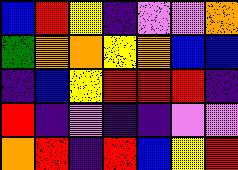[["blue", "red", "yellow", "indigo", "violet", "violet", "orange"], ["green", "orange", "orange", "yellow", "orange", "blue", "blue"], ["indigo", "blue", "yellow", "red", "red", "red", "indigo"], ["red", "indigo", "violet", "indigo", "indigo", "violet", "violet"], ["orange", "red", "indigo", "red", "blue", "yellow", "red"]]